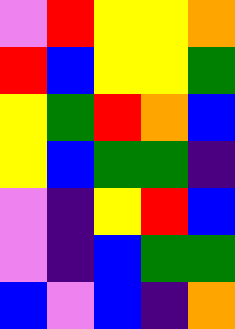[["violet", "red", "yellow", "yellow", "orange"], ["red", "blue", "yellow", "yellow", "green"], ["yellow", "green", "red", "orange", "blue"], ["yellow", "blue", "green", "green", "indigo"], ["violet", "indigo", "yellow", "red", "blue"], ["violet", "indigo", "blue", "green", "green"], ["blue", "violet", "blue", "indigo", "orange"]]